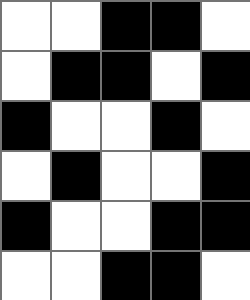[["white", "white", "black", "black", "white"], ["white", "black", "black", "white", "black"], ["black", "white", "white", "black", "white"], ["white", "black", "white", "white", "black"], ["black", "white", "white", "black", "black"], ["white", "white", "black", "black", "white"]]